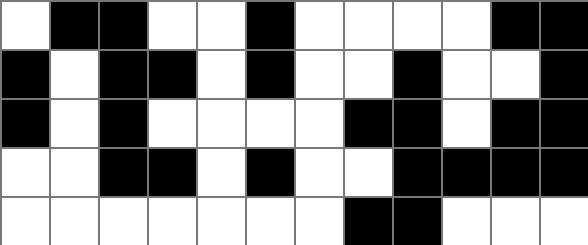[["white", "black", "black", "white", "white", "black", "white", "white", "white", "white", "black", "black"], ["black", "white", "black", "black", "white", "black", "white", "white", "black", "white", "white", "black"], ["black", "white", "black", "white", "white", "white", "white", "black", "black", "white", "black", "black"], ["white", "white", "black", "black", "white", "black", "white", "white", "black", "black", "black", "black"], ["white", "white", "white", "white", "white", "white", "white", "black", "black", "white", "white", "white"]]